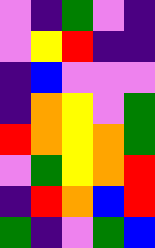[["violet", "indigo", "green", "violet", "indigo"], ["violet", "yellow", "red", "indigo", "indigo"], ["indigo", "blue", "violet", "violet", "violet"], ["indigo", "orange", "yellow", "violet", "green"], ["red", "orange", "yellow", "orange", "green"], ["violet", "green", "yellow", "orange", "red"], ["indigo", "red", "orange", "blue", "red"], ["green", "indigo", "violet", "green", "blue"]]